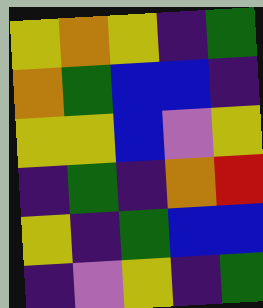[["yellow", "orange", "yellow", "indigo", "green"], ["orange", "green", "blue", "blue", "indigo"], ["yellow", "yellow", "blue", "violet", "yellow"], ["indigo", "green", "indigo", "orange", "red"], ["yellow", "indigo", "green", "blue", "blue"], ["indigo", "violet", "yellow", "indigo", "green"]]